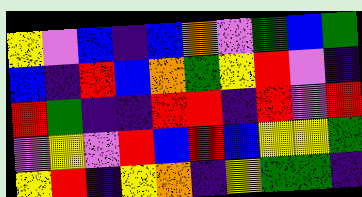[["yellow", "violet", "blue", "indigo", "blue", "orange", "violet", "green", "blue", "green"], ["blue", "indigo", "red", "blue", "orange", "green", "yellow", "red", "violet", "indigo"], ["red", "green", "indigo", "indigo", "red", "red", "indigo", "red", "violet", "red"], ["violet", "yellow", "violet", "red", "blue", "red", "blue", "yellow", "yellow", "green"], ["yellow", "red", "indigo", "yellow", "orange", "indigo", "yellow", "green", "green", "indigo"]]